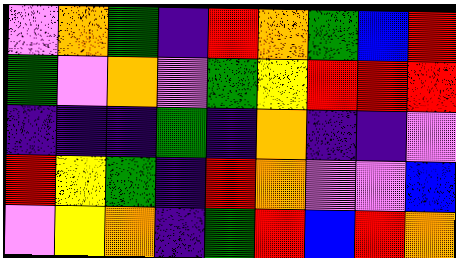[["violet", "orange", "green", "indigo", "red", "orange", "green", "blue", "red"], ["green", "violet", "orange", "violet", "green", "yellow", "red", "red", "red"], ["indigo", "indigo", "indigo", "green", "indigo", "orange", "indigo", "indigo", "violet"], ["red", "yellow", "green", "indigo", "red", "orange", "violet", "violet", "blue"], ["violet", "yellow", "orange", "indigo", "green", "red", "blue", "red", "orange"]]